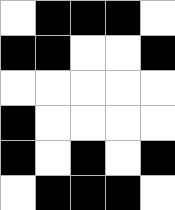[["white", "black", "black", "black", "white"], ["black", "black", "white", "white", "black"], ["white", "white", "white", "white", "white"], ["black", "white", "white", "white", "white"], ["black", "white", "black", "white", "black"], ["white", "black", "black", "black", "white"]]